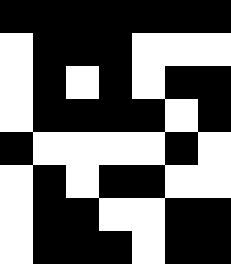[["black", "black", "black", "black", "black", "black", "black"], ["white", "black", "black", "black", "white", "white", "white"], ["white", "black", "white", "black", "white", "black", "black"], ["white", "black", "black", "black", "black", "white", "black"], ["black", "white", "white", "white", "white", "black", "white"], ["white", "black", "white", "black", "black", "white", "white"], ["white", "black", "black", "white", "white", "black", "black"], ["white", "black", "black", "black", "white", "black", "black"]]